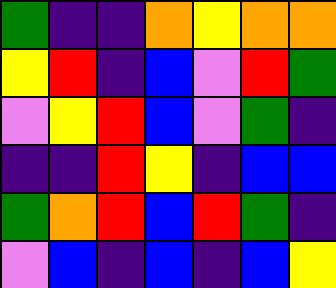[["green", "indigo", "indigo", "orange", "yellow", "orange", "orange"], ["yellow", "red", "indigo", "blue", "violet", "red", "green"], ["violet", "yellow", "red", "blue", "violet", "green", "indigo"], ["indigo", "indigo", "red", "yellow", "indigo", "blue", "blue"], ["green", "orange", "red", "blue", "red", "green", "indigo"], ["violet", "blue", "indigo", "blue", "indigo", "blue", "yellow"]]